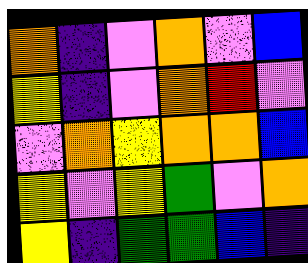[["orange", "indigo", "violet", "orange", "violet", "blue"], ["yellow", "indigo", "violet", "orange", "red", "violet"], ["violet", "orange", "yellow", "orange", "orange", "blue"], ["yellow", "violet", "yellow", "green", "violet", "orange"], ["yellow", "indigo", "green", "green", "blue", "indigo"]]